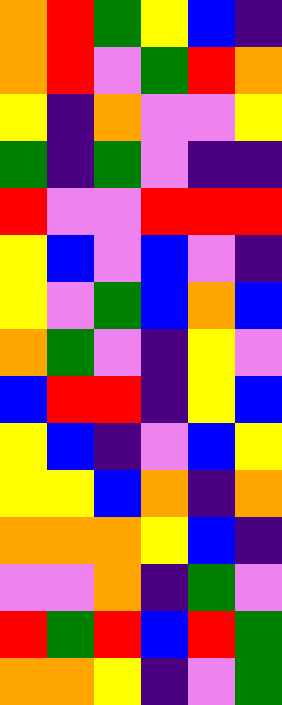[["orange", "red", "green", "yellow", "blue", "indigo"], ["orange", "red", "violet", "green", "red", "orange"], ["yellow", "indigo", "orange", "violet", "violet", "yellow"], ["green", "indigo", "green", "violet", "indigo", "indigo"], ["red", "violet", "violet", "red", "red", "red"], ["yellow", "blue", "violet", "blue", "violet", "indigo"], ["yellow", "violet", "green", "blue", "orange", "blue"], ["orange", "green", "violet", "indigo", "yellow", "violet"], ["blue", "red", "red", "indigo", "yellow", "blue"], ["yellow", "blue", "indigo", "violet", "blue", "yellow"], ["yellow", "yellow", "blue", "orange", "indigo", "orange"], ["orange", "orange", "orange", "yellow", "blue", "indigo"], ["violet", "violet", "orange", "indigo", "green", "violet"], ["red", "green", "red", "blue", "red", "green"], ["orange", "orange", "yellow", "indigo", "violet", "green"]]